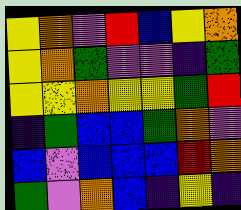[["yellow", "orange", "violet", "red", "blue", "yellow", "orange"], ["yellow", "orange", "green", "violet", "violet", "indigo", "green"], ["yellow", "yellow", "orange", "yellow", "yellow", "green", "red"], ["indigo", "green", "blue", "blue", "green", "orange", "violet"], ["blue", "violet", "blue", "blue", "blue", "red", "orange"], ["green", "violet", "orange", "blue", "indigo", "yellow", "indigo"]]